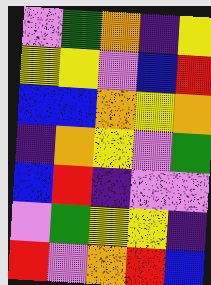[["violet", "green", "orange", "indigo", "yellow"], ["yellow", "yellow", "violet", "blue", "red"], ["blue", "blue", "orange", "yellow", "orange"], ["indigo", "orange", "yellow", "violet", "green"], ["blue", "red", "indigo", "violet", "violet"], ["violet", "green", "yellow", "yellow", "indigo"], ["red", "violet", "orange", "red", "blue"]]